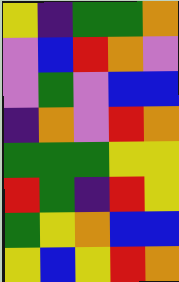[["yellow", "indigo", "green", "green", "orange"], ["violet", "blue", "red", "orange", "violet"], ["violet", "green", "violet", "blue", "blue"], ["indigo", "orange", "violet", "red", "orange"], ["green", "green", "green", "yellow", "yellow"], ["red", "green", "indigo", "red", "yellow"], ["green", "yellow", "orange", "blue", "blue"], ["yellow", "blue", "yellow", "red", "orange"]]